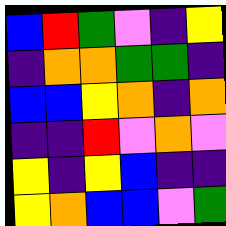[["blue", "red", "green", "violet", "indigo", "yellow"], ["indigo", "orange", "orange", "green", "green", "indigo"], ["blue", "blue", "yellow", "orange", "indigo", "orange"], ["indigo", "indigo", "red", "violet", "orange", "violet"], ["yellow", "indigo", "yellow", "blue", "indigo", "indigo"], ["yellow", "orange", "blue", "blue", "violet", "green"]]